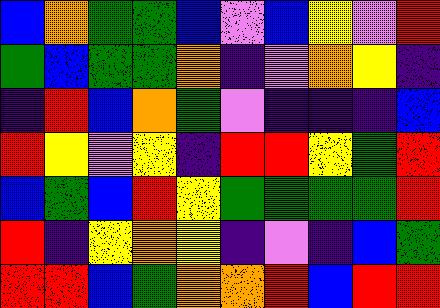[["blue", "orange", "green", "green", "blue", "violet", "blue", "yellow", "violet", "red"], ["green", "blue", "green", "green", "orange", "indigo", "violet", "orange", "yellow", "indigo"], ["indigo", "red", "blue", "orange", "green", "violet", "indigo", "indigo", "indigo", "blue"], ["red", "yellow", "violet", "yellow", "indigo", "red", "red", "yellow", "green", "red"], ["blue", "green", "blue", "red", "yellow", "green", "green", "green", "green", "red"], ["red", "indigo", "yellow", "orange", "yellow", "indigo", "violet", "indigo", "blue", "green"], ["red", "red", "blue", "green", "orange", "orange", "red", "blue", "red", "red"]]